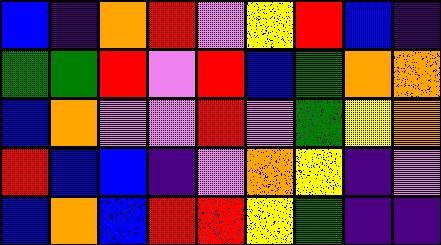[["blue", "indigo", "orange", "red", "violet", "yellow", "red", "blue", "indigo"], ["green", "green", "red", "violet", "red", "blue", "green", "orange", "orange"], ["blue", "orange", "violet", "violet", "red", "violet", "green", "yellow", "orange"], ["red", "blue", "blue", "indigo", "violet", "orange", "yellow", "indigo", "violet"], ["blue", "orange", "blue", "red", "red", "yellow", "green", "indigo", "indigo"]]